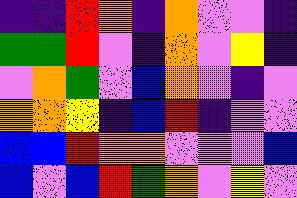[["indigo", "indigo", "red", "orange", "indigo", "orange", "violet", "violet", "indigo"], ["green", "green", "red", "violet", "indigo", "orange", "violet", "yellow", "indigo"], ["violet", "orange", "green", "violet", "blue", "orange", "violet", "indigo", "violet"], ["orange", "orange", "yellow", "indigo", "blue", "red", "indigo", "violet", "violet"], ["blue", "blue", "red", "orange", "orange", "violet", "violet", "violet", "blue"], ["blue", "violet", "blue", "red", "green", "orange", "violet", "yellow", "violet"]]